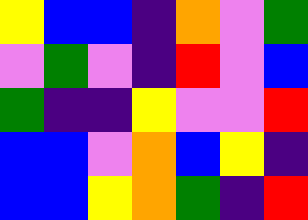[["yellow", "blue", "blue", "indigo", "orange", "violet", "green"], ["violet", "green", "violet", "indigo", "red", "violet", "blue"], ["green", "indigo", "indigo", "yellow", "violet", "violet", "red"], ["blue", "blue", "violet", "orange", "blue", "yellow", "indigo"], ["blue", "blue", "yellow", "orange", "green", "indigo", "red"]]